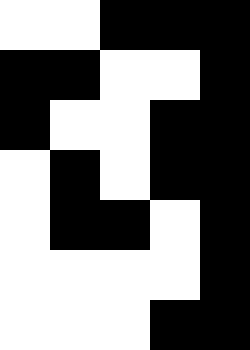[["white", "white", "black", "black", "black"], ["black", "black", "white", "white", "black"], ["black", "white", "white", "black", "black"], ["white", "black", "white", "black", "black"], ["white", "black", "black", "white", "black"], ["white", "white", "white", "white", "black"], ["white", "white", "white", "black", "black"]]